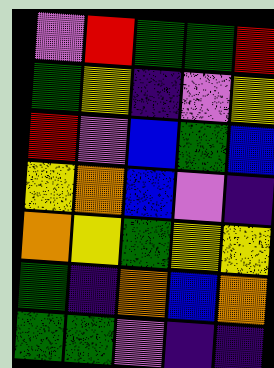[["violet", "red", "green", "green", "red"], ["green", "yellow", "indigo", "violet", "yellow"], ["red", "violet", "blue", "green", "blue"], ["yellow", "orange", "blue", "violet", "indigo"], ["orange", "yellow", "green", "yellow", "yellow"], ["green", "indigo", "orange", "blue", "orange"], ["green", "green", "violet", "indigo", "indigo"]]